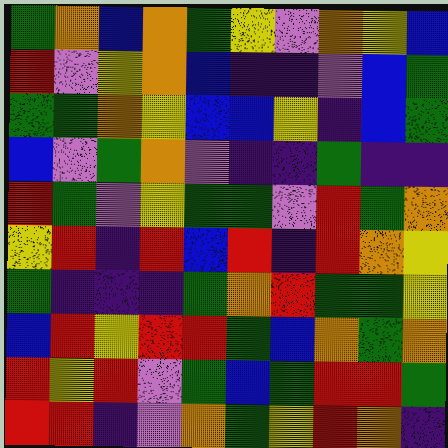[["green", "orange", "blue", "orange", "green", "yellow", "violet", "orange", "yellow", "blue"], ["red", "violet", "yellow", "orange", "blue", "indigo", "indigo", "violet", "blue", "green"], ["green", "green", "orange", "yellow", "blue", "blue", "yellow", "indigo", "blue", "green"], ["blue", "violet", "green", "orange", "violet", "indigo", "indigo", "green", "indigo", "indigo"], ["red", "green", "violet", "yellow", "green", "green", "violet", "red", "green", "orange"], ["yellow", "red", "indigo", "red", "blue", "red", "indigo", "red", "orange", "yellow"], ["green", "indigo", "indigo", "indigo", "green", "orange", "red", "green", "green", "yellow"], ["blue", "red", "yellow", "red", "red", "green", "blue", "orange", "green", "orange"], ["red", "yellow", "red", "violet", "green", "blue", "green", "red", "red", "green"], ["red", "red", "indigo", "violet", "orange", "green", "yellow", "red", "orange", "indigo"]]